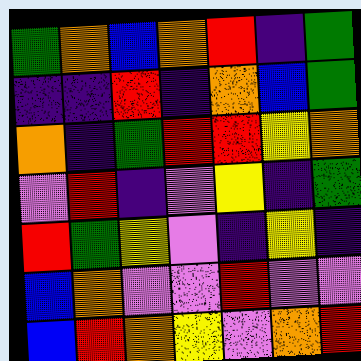[["green", "orange", "blue", "orange", "red", "indigo", "green"], ["indigo", "indigo", "red", "indigo", "orange", "blue", "green"], ["orange", "indigo", "green", "red", "red", "yellow", "orange"], ["violet", "red", "indigo", "violet", "yellow", "indigo", "green"], ["red", "green", "yellow", "violet", "indigo", "yellow", "indigo"], ["blue", "orange", "violet", "violet", "red", "violet", "violet"], ["blue", "red", "orange", "yellow", "violet", "orange", "red"]]